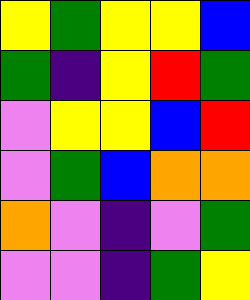[["yellow", "green", "yellow", "yellow", "blue"], ["green", "indigo", "yellow", "red", "green"], ["violet", "yellow", "yellow", "blue", "red"], ["violet", "green", "blue", "orange", "orange"], ["orange", "violet", "indigo", "violet", "green"], ["violet", "violet", "indigo", "green", "yellow"]]